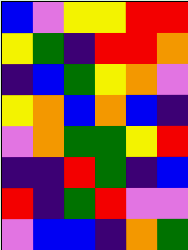[["blue", "violet", "yellow", "yellow", "red", "red"], ["yellow", "green", "indigo", "red", "red", "orange"], ["indigo", "blue", "green", "yellow", "orange", "violet"], ["yellow", "orange", "blue", "orange", "blue", "indigo"], ["violet", "orange", "green", "green", "yellow", "red"], ["indigo", "indigo", "red", "green", "indigo", "blue"], ["red", "indigo", "green", "red", "violet", "violet"], ["violet", "blue", "blue", "indigo", "orange", "green"]]